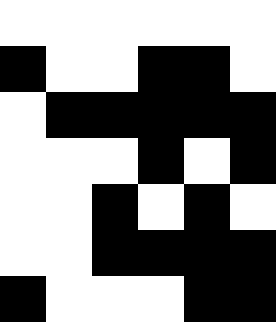[["white", "white", "white", "white", "white", "white"], ["black", "white", "white", "black", "black", "white"], ["white", "black", "black", "black", "black", "black"], ["white", "white", "white", "black", "white", "black"], ["white", "white", "black", "white", "black", "white"], ["white", "white", "black", "black", "black", "black"], ["black", "white", "white", "white", "black", "black"]]